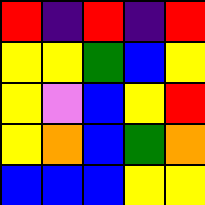[["red", "indigo", "red", "indigo", "red"], ["yellow", "yellow", "green", "blue", "yellow"], ["yellow", "violet", "blue", "yellow", "red"], ["yellow", "orange", "blue", "green", "orange"], ["blue", "blue", "blue", "yellow", "yellow"]]